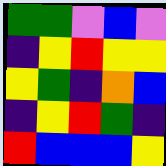[["green", "green", "violet", "blue", "violet"], ["indigo", "yellow", "red", "yellow", "yellow"], ["yellow", "green", "indigo", "orange", "blue"], ["indigo", "yellow", "red", "green", "indigo"], ["red", "blue", "blue", "blue", "yellow"]]